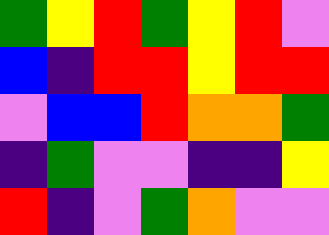[["green", "yellow", "red", "green", "yellow", "red", "violet"], ["blue", "indigo", "red", "red", "yellow", "red", "red"], ["violet", "blue", "blue", "red", "orange", "orange", "green"], ["indigo", "green", "violet", "violet", "indigo", "indigo", "yellow"], ["red", "indigo", "violet", "green", "orange", "violet", "violet"]]